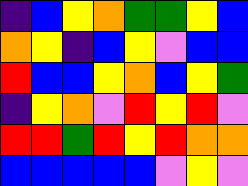[["indigo", "blue", "yellow", "orange", "green", "green", "yellow", "blue"], ["orange", "yellow", "indigo", "blue", "yellow", "violet", "blue", "blue"], ["red", "blue", "blue", "yellow", "orange", "blue", "yellow", "green"], ["indigo", "yellow", "orange", "violet", "red", "yellow", "red", "violet"], ["red", "red", "green", "red", "yellow", "red", "orange", "orange"], ["blue", "blue", "blue", "blue", "blue", "violet", "yellow", "violet"]]